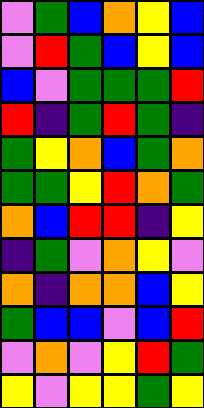[["violet", "green", "blue", "orange", "yellow", "blue"], ["violet", "red", "green", "blue", "yellow", "blue"], ["blue", "violet", "green", "green", "green", "red"], ["red", "indigo", "green", "red", "green", "indigo"], ["green", "yellow", "orange", "blue", "green", "orange"], ["green", "green", "yellow", "red", "orange", "green"], ["orange", "blue", "red", "red", "indigo", "yellow"], ["indigo", "green", "violet", "orange", "yellow", "violet"], ["orange", "indigo", "orange", "orange", "blue", "yellow"], ["green", "blue", "blue", "violet", "blue", "red"], ["violet", "orange", "violet", "yellow", "red", "green"], ["yellow", "violet", "yellow", "yellow", "green", "yellow"]]